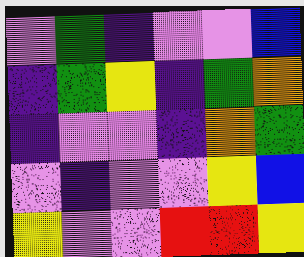[["violet", "green", "indigo", "violet", "violet", "blue"], ["indigo", "green", "yellow", "indigo", "green", "orange"], ["indigo", "violet", "violet", "indigo", "orange", "green"], ["violet", "indigo", "violet", "violet", "yellow", "blue"], ["yellow", "violet", "violet", "red", "red", "yellow"]]